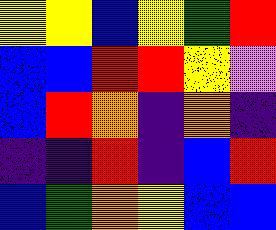[["yellow", "yellow", "blue", "yellow", "green", "red"], ["blue", "blue", "red", "red", "yellow", "violet"], ["blue", "red", "orange", "indigo", "orange", "indigo"], ["indigo", "indigo", "red", "indigo", "blue", "red"], ["blue", "green", "orange", "yellow", "blue", "blue"]]